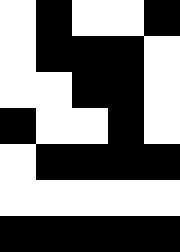[["white", "black", "white", "white", "black"], ["white", "black", "black", "black", "white"], ["white", "white", "black", "black", "white"], ["black", "white", "white", "black", "white"], ["white", "black", "black", "black", "black"], ["white", "white", "white", "white", "white"], ["black", "black", "black", "black", "black"]]